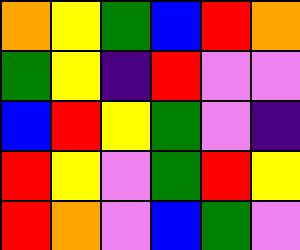[["orange", "yellow", "green", "blue", "red", "orange"], ["green", "yellow", "indigo", "red", "violet", "violet"], ["blue", "red", "yellow", "green", "violet", "indigo"], ["red", "yellow", "violet", "green", "red", "yellow"], ["red", "orange", "violet", "blue", "green", "violet"]]